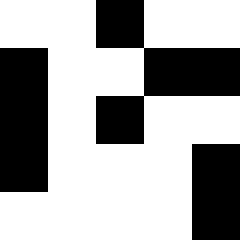[["white", "white", "black", "white", "white"], ["black", "white", "white", "black", "black"], ["black", "white", "black", "white", "white"], ["black", "white", "white", "white", "black"], ["white", "white", "white", "white", "black"]]